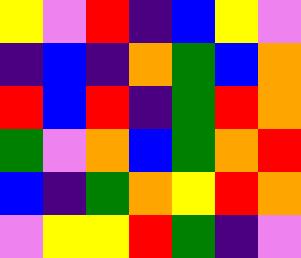[["yellow", "violet", "red", "indigo", "blue", "yellow", "violet"], ["indigo", "blue", "indigo", "orange", "green", "blue", "orange"], ["red", "blue", "red", "indigo", "green", "red", "orange"], ["green", "violet", "orange", "blue", "green", "orange", "red"], ["blue", "indigo", "green", "orange", "yellow", "red", "orange"], ["violet", "yellow", "yellow", "red", "green", "indigo", "violet"]]